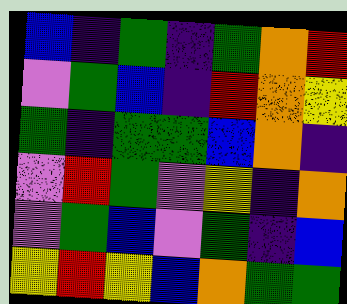[["blue", "indigo", "green", "indigo", "green", "orange", "red"], ["violet", "green", "blue", "indigo", "red", "orange", "yellow"], ["green", "indigo", "green", "green", "blue", "orange", "indigo"], ["violet", "red", "green", "violet", "yellow", "indigo", "orange"], ["violet", "green", "blue", "violet", "green", "indigo", "blue"], ["yellow", "red", "yellow", "blue", "orange", "green", "green"]]